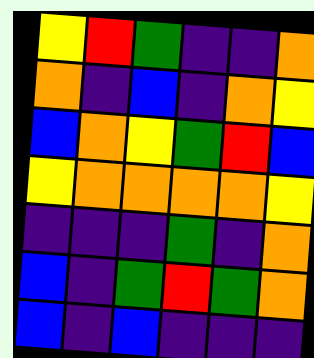[["yellow", "red", "green", "indigo", "indigo", "orange"], ["orange", "indigo", "blue", "indigo", "orange", "yellow"], ["blue", "orange", "yellow", "green", "red", "blue"], ["yellow", "orange", "orange", "orange", "orange", "yellow"], ["indigo", "indigo", "indigo", "green", "indigo", "orange"], ["blue", "indigo", "green", "red", "green", "orange"], ["blue", "indigo", "blue", "indigo", "indigo", "indigo"]]